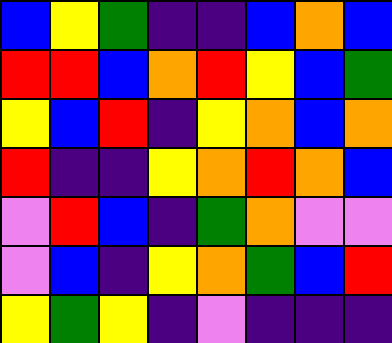[["blue", "yellow", "green", "indigo", "indigo", "blue", "orange", "blue"], ["red", "red", "blue", "orange", "red", "yellow", "blue", "green"], ["yellow", "blue", "red", "indigo", "yellow", "orange", "blue", "orange"], ["red", "indigo", "indigo", "yellow", "orange", "red", "orange", "blue"], ["violet", "red", "blue", "indigo", "green", "orange", "violet", "violet"], ["violet", "blue", "indigo", "yellow", "orange", "green", "blue", "red"], ["yellow", "green", "yellow", "indigo", "violet", "indigo", "indigo", "indigo"]]